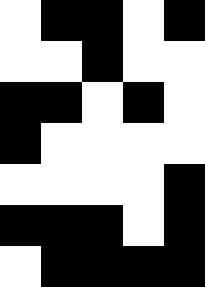[["white", "black", "black", "white", "black"], ["white", "white", "black", "white", "white"], ["black", "black", "white", "black", "white"], ["black", "white", "white", "white", "white"], ["white", "white", "white", "white", "black"], ["black", "black", "black", "white", "black"], ["white", "black", "black", "black", "black"]]